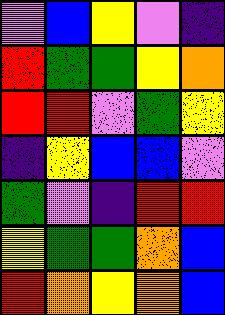[["violet", "blue", "yellow", "violet", "indigo"], ["red", "green", "green", "yellow", "orange"], ["red", "red", "violet", "green", "yellow"], ["indigo", "yellow", "blue", "blue", "violet"], ["green", "violet", "indigo", "red", "red"], ["yellow", "green", "green", "orange", "blue"], ["red", "orange", "yellow", "orange", "blue"]]